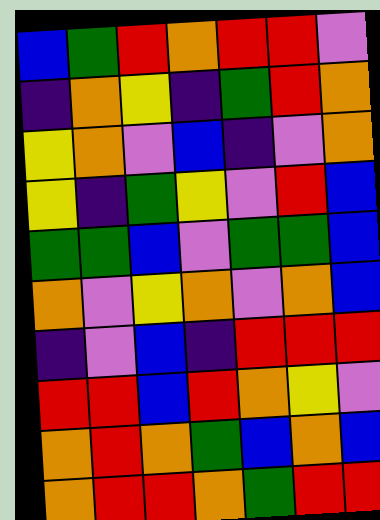[["blue", "green", "red", "orange", "red", "red", "violet"], ["indigo", "orange", "yellow", "indigo", "green", "red", "orange"], ["yellow", "orange", "violet", "blue", "indigo", "violet", "orange"], ["yellow", "indigo", "green", "yellow", "violet", "red", "blue"], ["green", "green", "blue", "violet", "green", "green", "blue"], ["orange", "violet", "yellow", "orange", "violet", "orange", "blue"], ["indigo", "violet", "blue", "indigo", "red", "red", "red"], ["red", "red", "blue", "red", "orange", "yellow", "violet"], ["orange", "red", "orange", "green", "blue", "orange", "blue"], ["orange", "red", "red", "orange", "green", "red", "red"]]